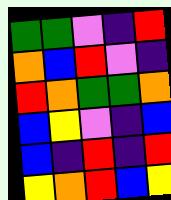[["green", "green", "violet", "indigo", "red"], ["orange", "blue", "red", "violet", "indigo"], ["red", "orange", "green", "green", "orange"], ["blue", "yellow", "violet", "indigo", "blue"], ["blue", "indigo", "red", "indigo", "red"], ["yellow", "orange", "red", "blue", "yellow"]]